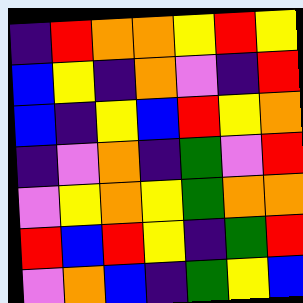[["indigo", "red", "orange", "orange", "yellow", "red", "yellow"], ["blue", "yellow", "indigo", "orange", "violet", "indigo", "red"], ["blue", "indigo", "yellow", "blue", "red", "yellow", "orange"], ["indigo", "violet", "orange", "indigo", "green", "violet", "red"], ["violet", "yellow", "orange", "yellow", "green", "orange", "orange"], ["red", "blue", "red", "yellow", "indigo", "green", "red"], ["violet", "orange", "blue", "indigo", "green", "yellow", "blue"]]